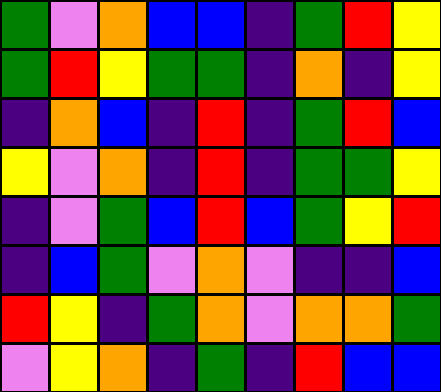[["green", "violet", "orange", "blue", "blue", "indigo", "green", "red", "yellow"], ["green", "red", "yellow", "green", "green", "indigo", "orange", "indigo", "yellow"], ["indigo", "orange", "blue", "indigo", "red", "indigo", "green", "red", "blue"], ["yellow", "violet", "orange", "indigo", "red", "indigo", "green", "green", "yellow"], ["indigo", "violet", "green", "blue", "red", "blue", "green", "yellow", "red"], ["indigo", "blue", "green", "violet", "orange", "violet", "indigo", "indigo", "blue"], ["red", "yellow", "indigo", "green", "orange", "violet", "orange", "orange", "green"], ["violet", "yellow", "orange", "indigo", "green", "indigo", "red", "blue", "blue"]]